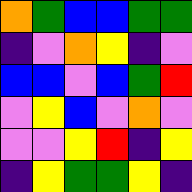[["orange", "green", "blue", "blue", "green", "green"], ["indigo", "violet", "orange", "yellow", "indigo", "violet"], ["blue", "blue", "violet", "blue", "green", "red"], ["violet", "yellow", "blue", "violet", "orange", "violet"], ["violet", "violet", "yellow", "red", "indigo", "yellow"], ["indigo", "yellow", "green", "green", "yellow", "indigo"]]